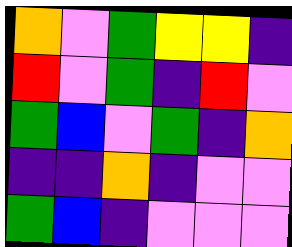[["orange", "violet", "green", "yellow", "yellow", "indigo"], ["red", "violet", "green", "indigo", "red", "violet"], ["green", "blue", "violet", "green", "indigo", "orange"], ["indigo", "indigo", "orange", "indigo", "violet", "violet"], ["green", "blue", "indigo", "violet", "violet", "violet"]]